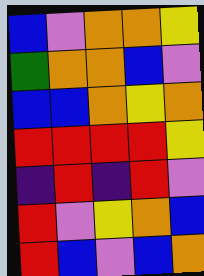[["blue", "violet", "orange", "orange", "yellow"], ["green", "orange", "orange", "blue", "violet"], ["blue", "blue", "orange", "yellow", "orange"], ["red", "red", "red", "red", "yellow"], ["indigo", "red", "indigo", "red", "violet"], ["red", "violet", "yellow", "orange", "blue"], ["red", "blue", "violet", "blue", "orange"]]